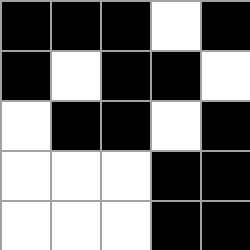[["black", "black", "black", "white", "black"], ["black", "white", "black", "black", "white"], ["white", "black", "black", "white", "black"], ["white", "white", "white", "black", "black"], ["white", "white", "white", "black", "black"]]